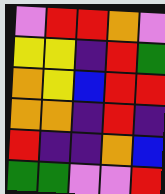[["violet", "red", "red", "orange", "violet"], ["yellow", "yellow", "indigo", "red", "green"], ["orange", "yellow", "blue", "red", "red"], ["orange", "orange", "indigo", "red", "indigo"], ["red", "indigo", "indigo", "orange", "blue"], ["green", "green", "violet", "violet", "red"]]